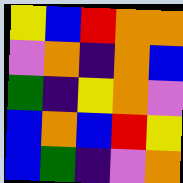[["yellow", "blue", "red", "orange", "orange"], ["violet", "orange", "indigo", "orange", "blue"], ["green", "indigo", "yellow", "orange", "violet"], ["blue", "orange", "blue", "red", "yellow"], ["blue", "green", "indigo", "violet", "orange"]]